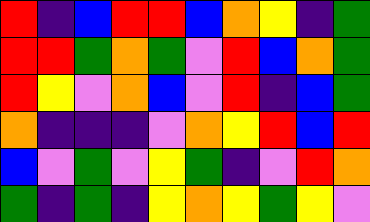[["red", "indigo", "blue", "red", "red", "blue", "orange", "yellow", "indigo", "green"], ["red", "red", "green", "orange", "green", "violet", "red", "blue", "orange", "green"], ["red", "yellow", "violet", "orange", "blue", "violet", "red", "indigo", "blue", "green"], ["orange", "indigo", "indigo", "indigo", "violet", "orange", "yellow", "red", "blue", "red"], ["blue", "violet", "green", "violet", "yellow", "green", "indigo", "violet", "red", "orange"], ["green", "indigo", "green", "indigo", "yellow", "orange", "yellow", "green", "yellow", "violet"]]